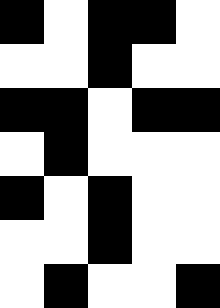[["black", "white", "black", "black", "white"], ["white", "white", "black", "white", "white"], ["black", "black", "white", "black", "black"], ["white", "black", "white", "white", "white"], ["black", "white", "black", "white", "white"], ["white", "white", "black", "white", "white"], ["white", "black", "white", "white", "black"]]